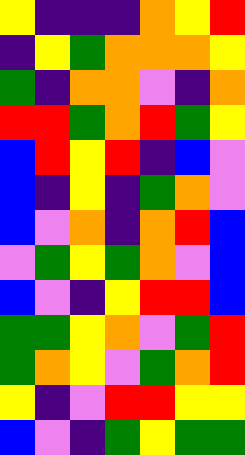[["yellow", "indigo", "indigo", "indigo", "orange", "yellow", "red"], ["indigo", "yellow", "green", "orange", "orange", "orange", "yellow"], ["green", "indigo", "orange", "orange", "violet", "indigo", "orange"], ["red", "red", "green", "orange", "red", "green", "yellow"], ["blue", "red", "yellow", "red", "indigo", "blue", "violet"], ["blue", "indigo", "yellow", "indigo", "green", "orange", "violet"], ["blue", "violet", "orange", "indigo", "orange", "red", "blue"], ["violet", "green", "yellow", "green", "orange", "violet", "blue"], ["blue", "violet", "indigo", "yellow", "red", "red", "blue"], ["green", "green", "yellow", "orange", "violet", "green", "red"], ["green", "orange", "yellow", "violet", "green", "orange", "red"], ["yellow", "indigo", "violet", "red", "red", "yellow", "yellow"], ["blue", "violet", "indigo", "green", "yellow", "green", "green"]]